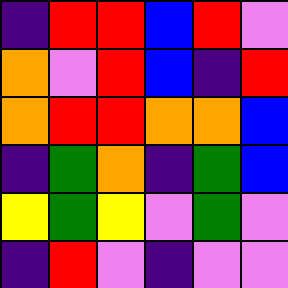[["indigo", "red", "red", "blue", "red", "violet"], ["orange", "violet", "red", "blue", "indigo", "red"], ["orange", "red", "red", "orange", "orange", "blue"], ["indigo", "green", "orange", "indigo", "green", "blue"], ["yellow", "green", "yellow", "violet", "green", "violet"], ["indigo", "red", "violet", "indigo", "violet", "violet"]]